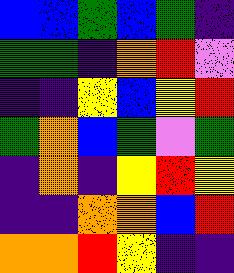[["blue", "blue", "green", "blue", "green", "indigo"], ["green", "green", "indigo", "orange", "red", "violet"], ["indigo", "indigo", "yellow", "blue", "yellow", "red"], ["green", "orange", "blue", "green", "violet", "green"], ["indigo", "orange", "indigo", "yellow", "red", "yellow"], ["indigo", "indigo", "orange", "orange", "blue", "red"], ["orange", "orange", "red", "yellow", "indigo", "indigo"]]